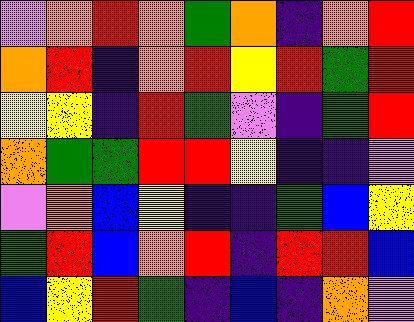[["violet", "orange", "red", "orange", "green", "orange", "indigo", "orange", "red"], ["orange", "red", "indigo", "orange", "red", "yellow", "red", "green", "red"], ["yellow", "yellow", "indigo", "red", "green", "violet", "indigo", "green", "red"], ["orange", "green", "green", "red", "red", "yellow", "indigo", "indigo", "violet"], ["violet", "orange", "blue", "yellow", "indigo", "indigo", "green", "blue", "yellow"], ["green", "red", "blue", "orange", "red", "indigo", "red", "red", "blue"], ["blue", "yellow", "red", "green", "indigo", "blue", "indigo", "orange", "violet"]]